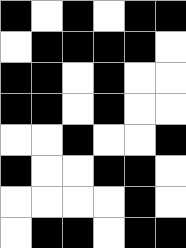[["black", "white", "black", "white", "black", "black"], ["white", "black", "black", "black", "black", "white"], ["black", "black", "white", "black", "white", "white"], ["black", "black", "white", "black", "white", "white"], ["white", "white", "black", "white", "white", "black"], ["black", "white", "white", "black", "black", "white"], ["white", "white", "white", "white", "black", "white"], ["white", "black", "black", "white", "black", "black"]]